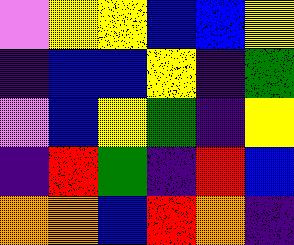[["violet", "yellow", "yellow", "blue", "blue", "yellow"], ["indigo", "blue", "blue", "yellow", "indigo", "green"], ["violet", "blue", "yellow", "green", "indigo", "yellow"], ["indigo", "red", "green", "indigo", "red", "blue"], ["orange", "orange", "blue", "red", "orange", "indigo"]]